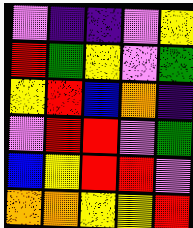[["violet", "indigo", "indigo", "violet", "yellow"], ["red", "green", "yellow", "violet", "green"], ["yellow", "red", "blue", "orange", "indigo"], ["violet", "red", "red", "violet", "green"], ["blue", "yellow", "red", "red", "violet"], ["orange", "orange", "yellow", "yellow", "red"]]